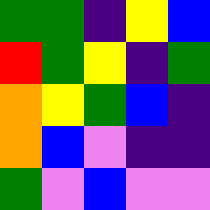[["green", "green", "indigo", "yellow", "blue"], ["red", "green", "yellow", "indigo", "green"], ["orange", "yellow", "green", "blue", "indigo"], ["orange", "blue", "violet", "indigo", "indigo"], ["green", "violet", "blue", "violet", "violet"]]